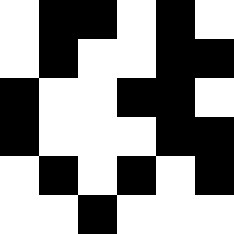[["white", "black", "black", "white", "black", "white"], ["white", "black", "white", "white", "black", "black"], ["black", "white", "white", "black", "black", "white"], ["black", "white", "white", "white", "black", "black"], ["white", "black", "white", "black", "white", "black"], ["white", "white", "black", "white", "white", "white"]]